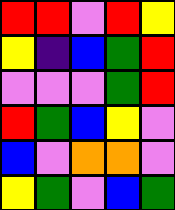[["red", "red", "violet", "red", "yellow"], ["yellow", "indigo", "blue", "green", "red"], ["violet", "violet", "violet", "green", "red"], ["red", "green", "blue", "yellow", "violet"], ["blue", "violet", "orange", "orange", "violet"], ["yellow", "green", "violet", "blue", "green"]]